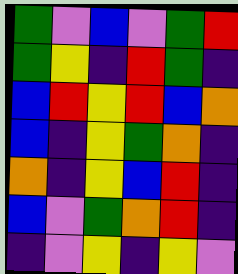[["green", "violet", "blue", "violet", "green", "red"], ["green", "yellow", "indigo", "red", "green", "indigo"], ["blue", "red", "yellow", "red", "blue", "orange"], ["blue", "indigo", "yellow", "green", "orange", "indigo"], ["orange", "indigo", "yellow", "blue", "red", "indigo"], ["blue", "violet", "green", "orange", "red", "indigo"], ["indigo", "violet", "yellow", "indigo", "yellow", "violet"]]